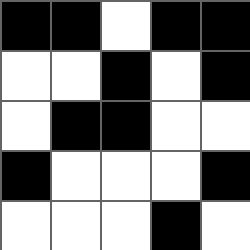[["black", "black", "white", "black", "black"], ["white", "white", "black", "white", "black"], ["white", "black", "black", "white", "white"], ["black", "white", "white", "white", "black"], ["white", "white", "white", "black", "white"]]